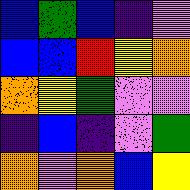[["blue", "green", "blue", "indigo", "violet"], ["blue", "blue", "red", "yellow", "orange"], ["orange", "yellow", "green", "violet", "violet"], ["indigo", "blue", "indigo", "violet", "green"], ["orange", "violet", "orange", "blue", "yellow"]]